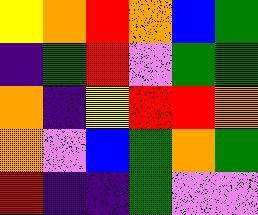[["yellow", "orange", "red", "orange", "blue", "green"], ["indigo", "green", "red", "violet", "green", "green"], ["orange", "indigo", "yellow", "red", "red", "orange"], ["orange", "violet", "blue", "green", "orange", "green"], ["red", "indigo", "indigo", "green", "violet", "violet"]]